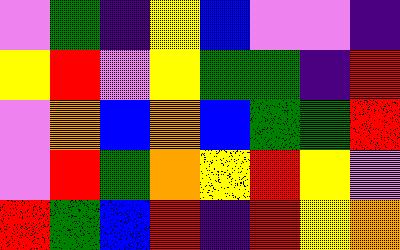[["violet", "green", "indigo", "yellow", "blue", "violet", "violet", "indigo"], ["yellow", "red", "violet", "yellow", "green", "green", "indigo", "red"], ["violet", "orange", "blue", "orange", "blue", "green", "green", "red"], ["violet", "red", "green", "orange", "yellow", "red", "yellow", "violet"], ["red", "green", "blue", "red", "indigo", "red", "yellow", "orange"]]